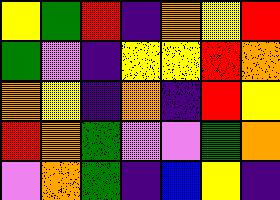[["yellow", "green", "red", "indigo", "orange", "yellow", "red"], ["green", "violet", "indigo", "yellow", "yellow", "red", "orange"], ["orange", "yellow", "indigo", "orange", "indigo", "red", "yellow"], ["red", "orange", "green", "violet", "violet", "green", "orange"], ["violet", "orange", "green", "indigo", "blue", "yellow", "indigo"]]